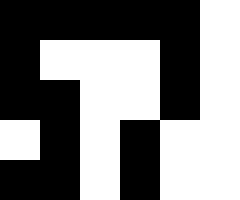[["black", "black", "black", "black", "black", "white"], ["black", "white", "white", "white", "black", "white"], ["black", "black", "white", "white", "black", "white"], ["white", "black", "white", "black", "white", "white"], ["black", "black", "white", "black", "white", "white"]]